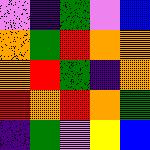[["violet", "indigo", "green", "violet", "blue"], ["orange", "green", "red", "orange", "orange"], ["orange", "red", "green", "indigo", "orange"], ["red", "orange", "red", "orange", "green"], ["indigo", "green", "violet", "yellow", "blue"]]